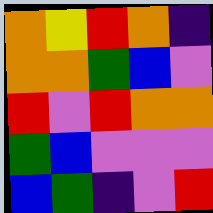[["orange", "yellow", "red", "orange", "indigo"], ["orange", "orange", "green", "blue", "violet"], ["red", "violet", "red", "orange", "orange"], ["green", "blue", "violet", "violet", "violet"], ["blue", "green", "indigo", "violet", "red"]]